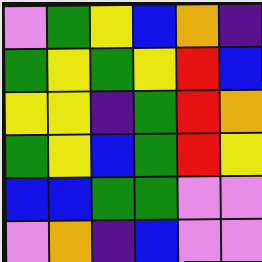[["violet", "green", "yellow", "blue", "orange", "indigo"], ["green", "yellow", "green", "yellow", "red", "blue"], ["yellow", "yellow", "indigo", "green", "red", "orange"], ["green", "yellow", "blue", "green", "red", "yellow"], ["blue", "blue", "green", "green", "violet", "violet"], ["violet", "orange", "indigo", "blue", "violet", "violet"]]